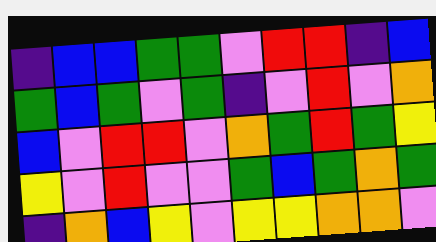[["indigo", "blue", "blue", "green", "green", "violet", "red", "red", "indigo", "blue"], ["green", "blue", "green", "violet", "green", "indigo", "violet", "red", "violet", "orange"], ["blue", "violet", "red", "red", "violet", "orange", "green", "red", "green", "yellow"], ["yellow", "violet", "red", "violet", "violet", "green", "blue", "green", "orange", "green"], ["indigo", "orange", "blue", "yellow", "violet", "yellow", "yellow", "orange", "orange", "violet"]]